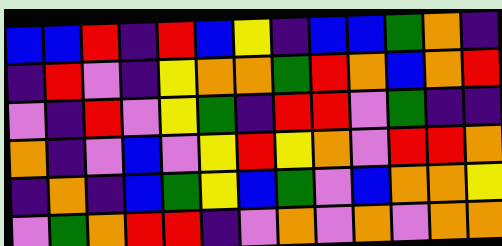[["blue", "blue", "red", "indigo", "red", "blue", "yellow", "indigo", "blue", "blue", "green", "orange", "indigo"], ["indigo", "red", "violet", "indigo", "yellow", "orange", "orange", "green", "red", "orange", "blue", "orange", "red"], ["violet", "indigo", "red", "violet", "yellow", "green", "indigo", "red", "red", "violet", "green", "indigo", "indigo"], ["orange", "indigo", "violet", "blue", "violet", "yellow", "red", "yellow", "orange", "violet", "red", "red", "orange"], ["indigo", "orange", "indigo", "blue", "green", "yellow", "blue", "green", "violet", "blue", "orange", "orange", "yellow"], ["violet", "green", "orange", "red", "red", "indigo", "violet", "orange", "violet", "orange", "violet", "orange", "orange"]]